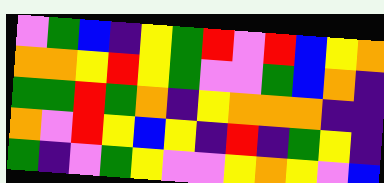[["violet", "green", "blue", "indigo", "yellow", "green", "red", "violet", "red", "blue", "yellow", "orange"], ["orange", "orange", "yellow", "red", "yellow", "green", "violet", "violet", "green", "blue", "orange", "indigo"], ["green", "green", "red", "green", "orange", "indigo", "yellow", "orange", "orange", "orange", "indigo", "indigo"], ["orange", "violet", "red", "yellow", "blue", "yellow", "indigo", "red", "indigo", "green", "yellow", "indigo"], ["green", "indigo", "violet", "green", "yellow", "violet", "violet", "yellow", "orange", "yellow", "violet", "blue"]]